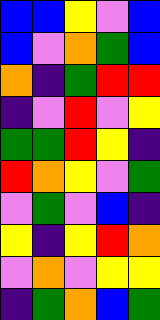[["blue", "blue", "yellow", "violet", "blue"], ["blue", "violet", "orange", "green", "blue"], ["orange", "indigo", "green", "red", "red"], ["indigo", "violet", "red", "violet", "yellow"], ["green", "green", "red", "yellow", "indigo"], ["red", "orange", "yellow", "violet", "green"], ["violet", "green", "violet", "blue", "indigo"], ["yellow", "indigo", "yellow", "red", "orange"], ["violet", "orange", "violet", "yellow", "yellow"], ["indigo", "green", "orange", "blue", "green"]]